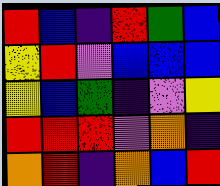[["red", "blue", "indigo", "red", "green", "blue"], ["yellow", "red", "violet", "blue", "blue", "blue"], ["yellow", "blue", "green", "indigo", "violet", "yellow"], ["red", "red", "red", "violet", "orange", "indigo"], ["orange", "red", "indigo", "orange", "blue", "red"]]